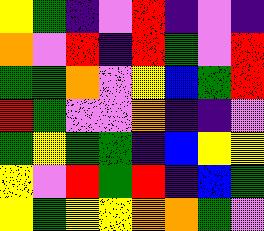[["yellow", "green", "indigo", "violet", "red", "indigo", "violet", "indigo"], ["orange", "violet", "red", "indigo", "red", "green", "violet", "red"], ["green", "green", "orange", "violet", "yellow", "blue", "green", "red"], ["red", "green", "violet", "violet", "orange", "indigo", "indigo", "violet"], ["green", "yellow", "green", "green", "indigo", "blue", "yellow", "yellow"], ["yellow", "violet", "red", "green", "red", "indigo", "blue", "green"], ["yellow", "green", "yellow", "yellow", "orange", "orange", "green", "violet"]]